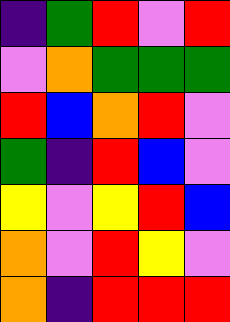[["indigo", "green", "red", "violet", "red"], ["violet", "orange", "green", "green", "green"], ["red", "blue", "orange", "red", "violet"], ["green", "indigo", "red", "blue", "violet"], ["yellow", "violet", "yellow", "red", "blue"], ["orange", "violet", "red", "yellow", "violet"], ["orange", "indigo", "red", "red", "red"]]